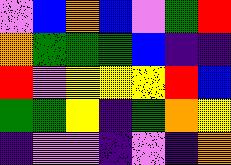[["violet", "blue", "orange", "blue", "violet", "green", "red"], ["orange", "green", "green", "green", "blue", "indigo", "indigo"], ["red", "violet", "yellow", "yellow", "yellow", "red", "blue"], ["green", "green", "yellow", "indigo", "green", "orange", "yellow"], ["indigo", "violet", "violet", "indigo", "violet", "indigo", "orange"]]